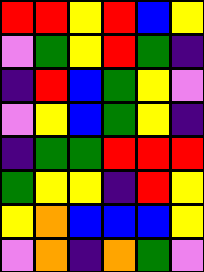[["red", "red", "yellow", "red", "blue", "yellow"], ["violet", "green", "yellow", "red", "green", "indigo"], ["indigo", "red", "blue", "green", "yellow", "violet"], ["violet", "yellow", "blue", "green", "yellow", "indigo"], ["indigo", "green", "green", "red", "red", "red"], ["green", "yellow", "yellow", "indigo", "red", "yellow"], ["yellow", "orange", "blue", "blue", "blue", "yellow"], ["violet", "orange", "indigo", "orange", "green", "violet"]]